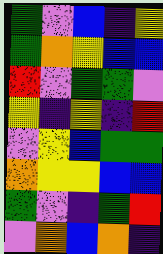[["green", "violet", "blue", "indigo", "yellow"], ["green", "orange", "yellow", "blue", "blue"], ["red", "violet", "green", "green", "violet"], ["yellow", "indigo", "yellow", "indigo", "red"], ["violet", "yellow", "blue", "green", "green"], ["orange", "yellow", "yellow", "blue", "blue"], ["green", "violet", "indigo", "green", "red"], ["violet", "orange", "blue", "orange", "indigo"]]